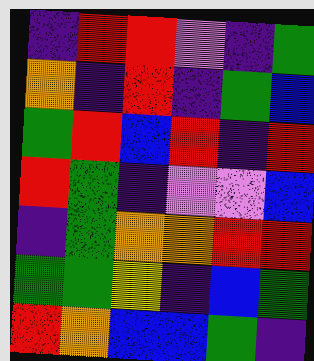[["indigo", "red", "red", "violet", "indigo", "green"], ["orange", "indigo", "red", "indigo", "green", "blue"], ["green", "red", "blue", "red", "indigo", "red"], ["red", "green", "indigo", "violet", "violet", "blue"], ["indigo", "green", "orange", "orange", "red", "red"], ["green", "green", "yellow", "indigo", "blue", "green"], ["red", "orange", "blue", "blue", "green", "indigo"]]